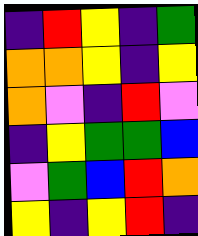[["indigo", "red", "yellow", "indigo", "green"], ["orange", "orange", "yellow", "indigo", "yellow"], ["orange", "violet", "indigo", "red", "violet"], ["indigo", "yellow", "green", "green", "blue"], ["violet", "green", "blue", "red", "orange"], ["yellow", "indigo", "yellow", "red", "indigo"]]